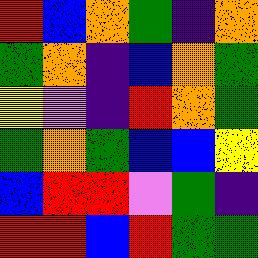[["red", "blue", "orange", "green", "indigo", "orange"], ["green", "orange", "indigo", "blue", "orange", "green"], ["yellow", "violet", "indigo", "red", "orange", "green"], ["green", "orange", "green", "blue", "blue", "yellow"], ["blue", "red", "red", "violet", "green", "indigo"], ["red", "red", "blue", "red", "green", "green"]]